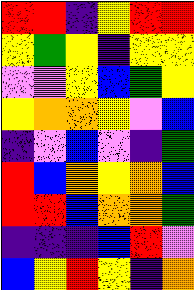[["red", "red", "indigo", "yellow", "red", "red"], ["yellow", "green", "yellow", "indigo", "yellow", "yellow"], ["violet", "violet", "yellow", "blue", "green", "yellow"], ["yellow", "orange", "orange", "yellow", "violet", "blue"], ["indigo", "violet", "blue", "violet", "indigo", "green"], ["red", "blue", "orange", "yellow", "orange", "blue"], ["red", "red", "blue", "orange", "orange", "green"], ["indigo", "indigo", "indigo", "blue", "red", "violet"], ["blue", "yellow", "red", "yellow", "indigo", "orange"]]